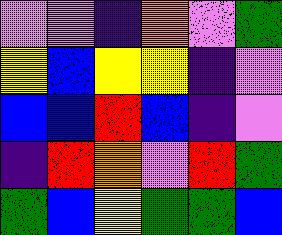[["violet", "violet", "indigo", "orange", "violet", "green"], ["yellow", "blue", "yellow", "yellow", "indigo", "violet"], ["blue", "blue", "red", "blue", "indigo", "violet"], ["indigo", "red", "orange", "violet", "red", "green"], ["green", "blue", "yellow", "green", "green", "blue"]]